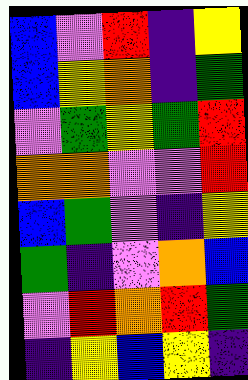[["blue", "violet", "red", "indigo", "yellow"], ["blue", "yellow", "orange", "indigo", "green"], ["violet", "green", "yellow", "green", "red"], ["orange", "orange", "violet", "violet", "red"], ["blue", "green", "violet", "indigo", "yellow"], ["green", "indigo", "violet", "orange", "blue"], ["violet", "red", "orange", "red", "green"], ["indigo", "yellow", "blue", "yellow", "indigo"]]